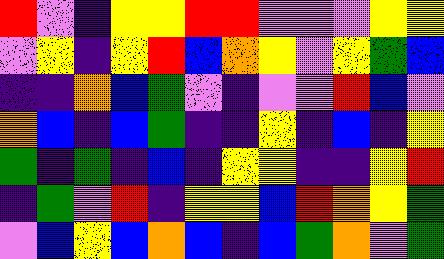[["red", "violet", "indigo", "yellow", "yellow", "red", "red", "violet", "violet", "violet", "yellow", "yellow"], ["violet", "yellow", "indigo", "yellow", "red", "blue", "orange", "yellow", "violet", "yellow", "green", "blue"], ["indigo", "indigo", "orange", "blue", "green", "violet", "indigo", "violet", "violet", "red", "blue", "violet"], ["orange", "blue", "indigo", "blue", "green", "indigo", "indigo", "yellow", "indigo", "blue", "indigo", "yellow"], ["green", "indigo", "green", "indigo", "blue", "indigo", "yellow", "yellow", "indigo", "indigo", "yellow", "red"], ["indigo", "green", "violet", "red", "indigo", "yellow", "yellow", "blue", "red", "orange", "yellow", "green"], ["violet", "blue", "yellow", "blue", "orange", "blue", "indigo", "blue", "green", "orange", "violet", "green"]]